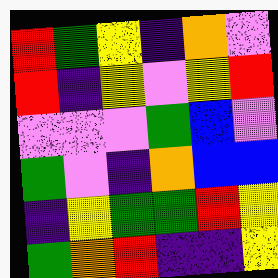[["red", "green", "yellow", "indigo", "orange", "violet"], ["red", "indigo", "yellow", "violet", "yellow", "red"], ["violet", "violet", "violet", "green", "blue", "violet"], ["green", "violet", "indigo", "orange", "blue", "blue"], ["indigo", "yellow", "green", "green", "red", "yellow"], ["green", "orange", "red", "indigo", "indigo", "yellow"]]